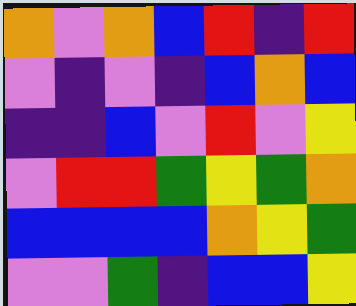[["orange", "violet", "orange", "blue", "red", "indigo", "red"], ["violet", "indigo", "violet", "indigo", "blue", "orange", "blue"], ["indigo", "indigo", "blue", "violet", "red", "violet", "yellow"], ["violet", "red", "red", "green", "yellow", "green", "orange"], ["blue", "blue", "blue", "blue", "orange", "yellow", "green"], ["violet", "violet", "green", "indigo", "blue", "blue", "yellow"]]